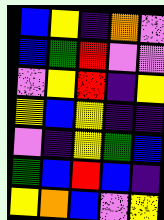[["blue", "yellow", "indigo", "orange", "violet"], ["blue", "green", "red", "violet", "violet"], ["violet", "yellow", "red", "indigo", "yellow"], ["yellow", "blue", "yellow", "indigo", "indigo"], ["violet", "indigo", "yellow", "green", "blue"], ["green", "blue", "red", "blue", "indigo"], ["yellow", "orange", "blue", "violet", "yellow"]]